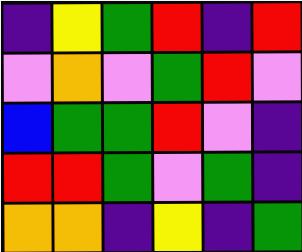[["indigo", "yellow", "green", "red", "indigo", "red"], ["violet", "orange", "violet", "green", "red", "violet"], ["blue", "green", "green", "red", "violet", "indigo"], ["red", "red", "green", "violet", "green", "indigo"], ["orange", "orange", "indigo", "yellow", "indigo", "green"]]